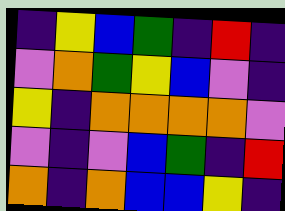[["indigo", "yellow", "blue", "green", "indigo", "red", "indigo"], ["violet", "orange", "green", "yellow", "blue", "violet", "indigo"], ["yellow", "indigo", "orange", "orange", "orange", "orange", "violet"], ["violet", "indigo", "violet", "blue", "green", "indigo", "red"], ["orange", "indigo", "orange", "blue", "blue", "yellow", "indigo"]]